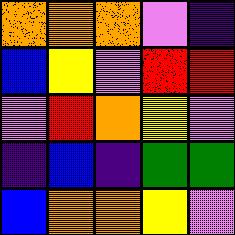[["orange", "orange", "orange", "violet", "indigo"], ["blue", "yellow", "violet", "red", "red"], ["violet", "red", "orange", "yellow", "violet"], ["indigo", "blue", "indigo", "green", "green"], ["blue", "orange", "orange", "yellow", "violet"]]